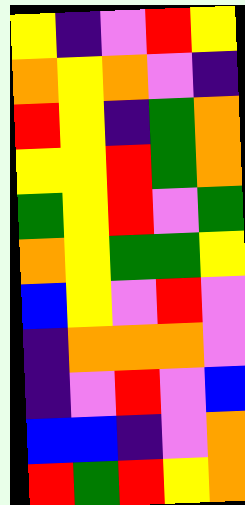[["yellow", "indigo", "violet", "red", "yellow"], ["orange", "yellow", "orange", "violet", "indigo"], ["red", "yellow", "indigo", "green", "orange"], ["yellow", "yellow", "red", "green", "orange"], ["green", "yellow", "red", "violet", "green"], ["orange", "yellow", "green", "green", "yellow"], ["blue", "yellow", "violet", "red", "violet"], ["indigo", "orange", "orange", "orange", "violet"], ["indigo", "violet", "red", "violet", "blue"], ["blue", "blue", "indigo", "violet", "orange"], ["red", "green", "red", "yellow", "orange"]]